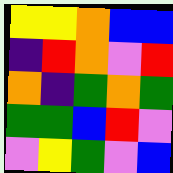[["yellow", "yellow", "orange", "blue", "blue"], ["indigo", "red", "orange", "violet", "red"], ["orange", "indigo", "green", "orange", "green"], ["green", "green", "blue", "red", "violet"], ["violet", "yellow", "green", "violet", "blue"]]